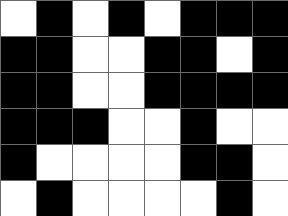[["white", "black", "white", "black", "white", "black", "black", "black"], ["black", "black", "white", "white", "black", "black", "white", "black"], ["black", "black", "white", "white", "black", "black", "black", "black"], ["black", "black", "black", "white", "white", "black", "white", "white"], ["black", "white", "white", "white", "white", "black", "black", "white"], ["white", "black", "white", "white", "white", "white", "black", "white"]]